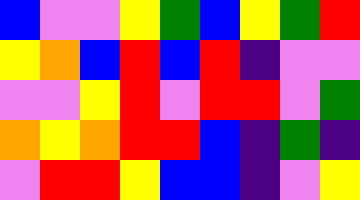[["blue", "violet", "violet", "yellow", "green", "blue", "yellow", "green", "red"], ["yellow", "orange", "blue", "red", "blue", "red", "indigo", "violet", "violet"], ["violet", "violet", "yellow", "red", "violet", "red", "red", "violet", "green"], ["orange", "yellow", "orange", "red", "red", "blue", "indigo", "green", "indigo"], ["violet", "red", "red", "yellow", "blue", "blue", "indigo", "violet", "yellow"]]